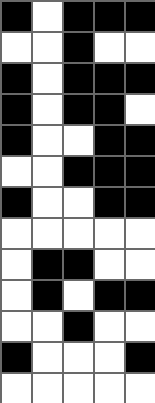[["black", "white", "black", "black", "black"], ["white", "white", "black", "white", "white"], ["black", "white", "black", "black", "black"], ["black", "white", "black", "black", "white"], ["black", "white", "white", "black", "black"], ["white", "white", "black", "black", "black"], ["black", "white", "white", "black", "black"], ["white", "white", "white", "white", "white"], ["white", "black", "black", "white", "white"], ["white", "black", "white", "black", "black"], ["white", "white", "black", "white", "white"], ["black", "white", "white", "white", "black"], ["white", "white", "white", "white", "white"]]